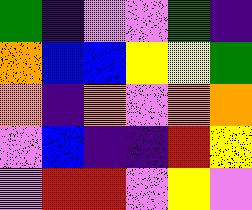[["green", "indigo", "violet", "violet", "green", "indigo"], ["orange", "blue", "blue", "yellow", "yellow", "green"], ["orange", "indigo", "orange", "violet", "orange", "orange"], ["violet", "blue", "indigo", "indigo", "red", "yellow"], ["violet", "red", "red", "violet", "yellow", "violet"]]